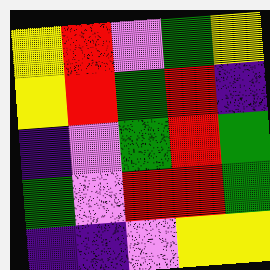[["yellow", "red", "violet", "green", "yellow"], ["yellow", "red", "green", "red", "indigo"], ["indigo", "violet", "green", "red", "green"], ["green", "violet", "red", "red", "green"], ["indigo", "indigo", "violet", "yellow", "yellow"]]